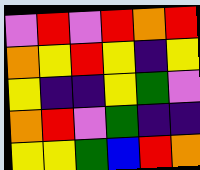[["violet", "red", "violet", "red", "orange", "red"], ["orange", "yellow", "red", "yellow", "indigo", "yellow"], ["yellow", "indigo", "indigo", "yellow", "green", "violet"], ["orange", "red", "violet", "green", "indigo", "indigo"], ["yellow", "yellow", "green", "blue", "red", "orange"]]